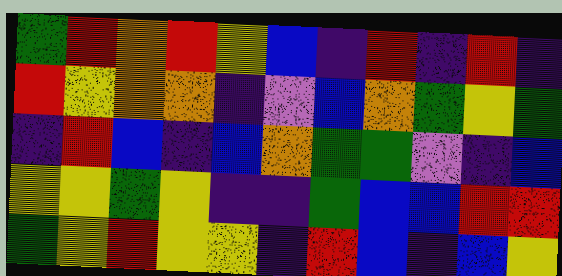[["green", "red", "orange", "red", "yellow", "blue", "indigo", "red", "indigo", "red", "indigo"], ["red", "yellow", "orange", "orange", "indigo", "violet", "blue", "orange", "green", "yellow", "green"], ["indigo", "red", "blue", "indigo", "blue", "orange", "green", "green", "violet", "indigo", "blue"], ["yellow", "yellow", "green", "yellow", "indigo", "indigo", "green", "blue", "blue", "red", "red"], ["green", "yellow", "red", "yellow", "yellow", "indigo", "red", "blue", "indigo", "blue", "yellow"]]